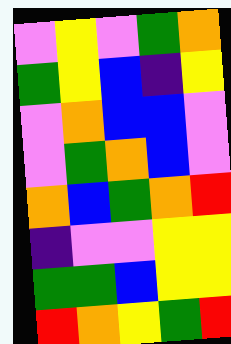[["violet", "yellow", "violet", "green", "orange"], ["green", "yellow", "blue", "indigo", "yellow"], ["violet", "orange", "blue", "blue", "violet"], ["violet", "green", "orange", "blue", "violet"], ["orange", "blue", "green", "orange", "red"], ["indigo", "violet", "violet", "yellow", "yellow"], ["green", "green", "blue", "yellow", "yellow"], ["red", "orange", "yellow", "green", "red"]]